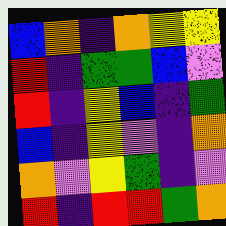[["blue", "orange", "indigo", "orange", "yellow", "yellow"], ["red", "indigo", "green", "green", "blue", "violet"], ["red", "indigo", "yellow", "blue", "indigo", "green"], ["blue", "indigo", "yellow", "violet", "indigo", "orange"], ["orange", "violet", "yellow", "green", "indigo", "violet"], ["red", "indigo", "red", "red", "green", "orange"]]